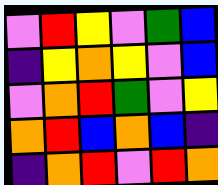[["violet", "red", "yellow", "violet", "green", "blue"], ["indigo", "yellow", "orange", "yellow", "violet", "blue"], ["violet", "orange", "red", "green", "violet", "yellow"], ["orange", "red", "blue", "orange", "blue", "indigo"], ["indigo", "orange", "red", "violet", "red", "orange"]]